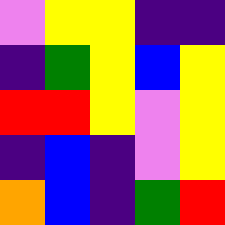[["violet", "yellow", "yellow", "indigo", "indigo"], ["indigo", "green", "yellow", "blue", "yellow"], ["red", "red", "yellow", "violet", "yellow"], ["indigo", "blue", "indigo", "violet", "yellow"], ["orange", "blue", "indigo", "green", "red"]]